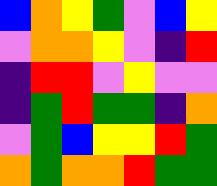[["blue", "orange", "yellow", "green", "violet", "blue", "yellow"], ["violet", "orange", "orange", "yellow", "violet", "indigo", "red"], ["indigo", "red", "red", "violet", "yellow", "violet", "violet"], ["indigo", "green", "red", "green", "green", "indigo", "orange"], ["violet", "green", "blue", "yellow", "yellow", "red", "green"], ["orange", "green", "orange", "orange", "red", "green", "green"]]